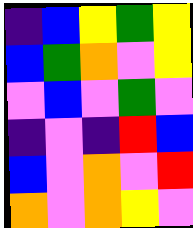[["indigo", "blue", "yellow", "green", "yellow"], ["blue", "green", "orange", "violet", "yellow"], ["violet", "blue", "violet", "green", "violet"], ["indigo", "violet", "indigo", "red", "blue"], ["blue", "violet", "orange", "violet", "red"], ["orange", "violet", "orange", "yellow", "violet"]]